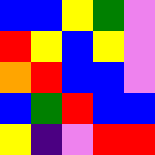[["blue", "blue", "yellow", "green", "violet"], ["red", "yellow", "blue", "yellow", "violet"], ["orange", "red", "blue", "blue", "violet"], ["blue", "green", "red", "blue", "blue"], ["yellow", "indigo", "violet", "red", "red"]]